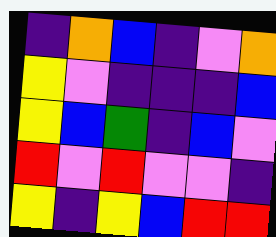[["indigo", "orange", "blue", "indigo", "violet", "orange"], ["yellow", "violet", "indigo", "indigo", "indigo", "blue"], ["yellow", "blue", "green", "indigo", "blue", "violet"], ["red", "violet", "red", "violet", "violet", "indigo"], ["yellow", "indigo", "yellow", "blue", "red", "red"]]